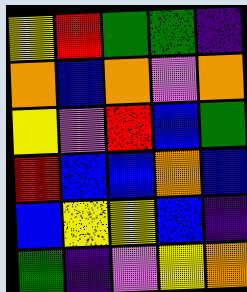[["yellow", "red", "green", "green", "indigo"], ["orange", "blue", "orange", "violet", "orange"], ["yellow", "violet", "red", "blue", "green"], ["red", "blue", "blue", "orange", "blue"], ["blue", "yellow", "yellow", "blue", "indigo"], ["green", "indigo", "violet", "yellow", "orange"]]